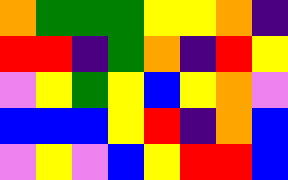[["orange", "green", "green", "green", "yellow", "yellow", "orange", "indigo"], ["red", "red", "indigo", "green", "orange", "indigo", "red", "yellow"], ["violet", "yellow", "green", "yellow", "blue", "yellow", "orange", "violet"], ["blue", "blue", "blue", "yellow", "red", "indigo", "orange", "blue"], ["violet", "yellow", "violet", "blue", "yellow", "red", "red", "blue"]]